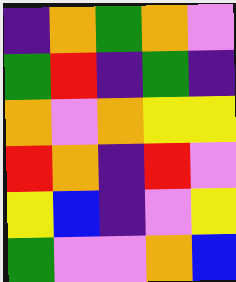[["indigo", "orange", "green", "orange", "violet"], ["green", "red", "indigo", "green", "indigo"], ["orange", "violet", "orange", "yellow", "yellow"], ["red", "orange", "indigo", "red", "violet"], ["yellow", "blue", "indigo", "violet", "yellow"], ["green", "violet", "violet", "orange", "blue"]]